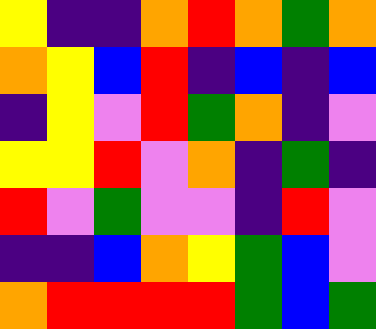[["yellow", "indigo", "indigo", "orange", "red", "orange", "green", "orange"], ["orange", "yellow", "blue", "red", "indigo", "blue", "indigo", "blue"], ["indigo", "yellow", "violet", "red", "green", "orange", "indigo", "violet"], ["yellow", "yellow", "red", "violet", "orange", "indigo", "green", "indigo"], ["red", "violet", "green", "violet", "violet", "indigo", "red", "violet"], ["indigo", "indigo", "blue", "orange", "yellow", "green", "blue", "violet"], ["orange", "red", "red", "red", "red", "green", "blue", "green"]]